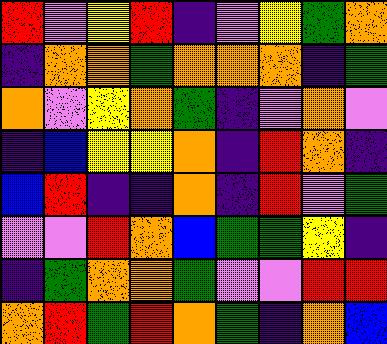[["red", "violet", "yellow", "red", "indigo", "violet", "yellow", "green", "orange"], ["indigo", "orange", "orange", "green", "orange", "orange", "orange", "indigo", "green"], ["orange", "violet", "yellow", "orange", "green", "indigo", "violet", "orange", "violet"], ["indigo", "blue", "yellow", "yellow", "orange", "indigo", "red", "orange", "indigo"], ["blue", "red", "indigo", "indigo", "orange", "indigo", "red", "violet", "green"], ["violet", "violet", "red", "orange", "blue", "green", "green", "yellow", "indigo"], ["indigo", "green", "orange", "orange", "green", "violet", "violet", "red", "red"], ["orange", "red", "green", "red", "orange", "green", "indigo", "orange", "blue"]]